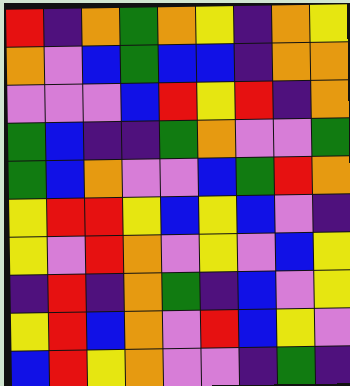[["red", "indigo", "orange", "green", "orange", "yellow", "indigo", "orange", "yellow"], ["orange", "violet", "blue", "green", "blue", "blue", "indigo", "orange", "orange"], ["violet", "violet", "violet", "blue", "red", "yellow", "red", "indigo", "orange"], ["green", "blue", "indigo", "indigo", "green", "orange", "violet", "violet", "green"], ["green", "blue", "orange", "violet", "violet", "blue", "green", "red", "orange"], ["yellow", "red", "red", "yellow", "blue", "yellow", "blue", "violet", "indigo"], ["yellow", "violet", "red", "orange", "violet", "yellow", "violet", "blue", "yellow"], ["indigo", "red", "indigo", "orange", "green", "indigo", "blue", "violet", "yellow"], ["yellow", "red", "blue", "orange", "violet", "red", "blue", "yellow", "violet"], ["blue", "red", "yellow", "orange", "violet", "violet", "indigo", "green", "indigo"]]